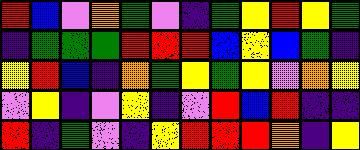[["red", "blue", "violet", "orange", "green", "violet", "indigo", "green", "yellow", "red", "yellow", "green"], ["indigo", "green", "green", "green", "red", "red", "red", "blue", "yellow", "blue", "green", "indigo"], ["yellow", "red", "blue", "indigo", "orange", "green", "yellow", "green", "yellow", "violet", "orange", "yellow"], ["violet", "yellow", "indigo", "violet", "yellow", "indigo", "violet", "red", "blue", "red", "indigo", "indigo"], ["red", "indigo", "green", "violet", "indigo", "yellow", "red", "red", "red", "orange", "indigo", "yellow"]]